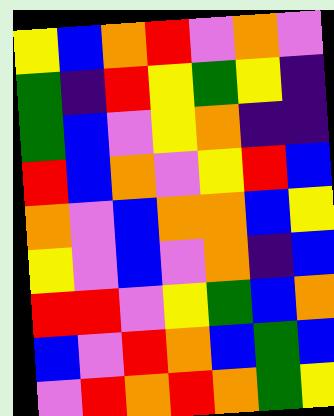[["yellow", "blue", "orange", "red", "violet", "orange", "violet"], ["green", "indigo", "red", "yellow", "green", "yellow", "indigo"], ["green", "blue", "violet", "yellow", "orange", "indigo", "indigo"], ["red", "blue", "orange", "violet", "yellow", "red", "blue"], ["orange", "violet", "blue", "orange", "orange", "blue", "yellow"], ["yellow", "violet", "blue", "violet", "orange", "indigo", "blue"], ["red", "red", "violet", "yellow", "green", "blue", "orange"], ["blue", "violet", "red", "orange", "blue", "green", "blue"], ["violet", "red", "orange", "red", "orange", "green", "yellow"]]